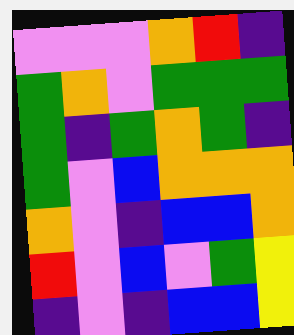[["violet", "violet", "violet", "orange", "red", "indigo"], ["green", "orange", "violet", "green", "green", "green"], ["green", "indigo", "green", "orange", "green", "indigo"], ["green", "violet", "blue", "orange", "orange", "orange"], ["orange", "violet", "indigo", "blue", "blue", "orange"], ["red", "violet", "blue", "violet", "green", "yellow"], ["indigo", "violet", "indigo", "blue", "blue", "yellow"]]